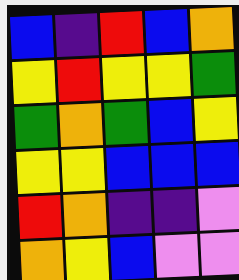[["blue", "indigo", "red", "blue", "orange"], ["yellow", "red", "yellow", "yellow", "green"], ["green", "orange", "green", "blue", "yellow"], ["yellow", "yellow", "blue", "blue", "blue"], ["red", "orange", "indigo", "indigo", "violet"], ["orange", "yellow", "blue", "violet", "violet"]]